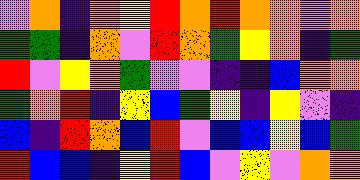[["violet", "orange", "indigo", "orange", "yellow", "red", "orange", "red", "orange", "orange", "violet", "orange"], ["green", "green", "indigo", "orange", "violet", "red", "orange", "green", "yellow", "orange", "indigo", "green"], ["red", "violet", "yellow", "orange", "green", "violet", "violet", "indigo", "indigo", "blue", "orange", "orange"], ["green", "orange", "red", "indigo", "yellow", "blue", "green", "yellow", "indigo", "yellow", "violet", "indigo"], ["blue", "indigo", "red", "orange", "blue", "red", "violet", "blue", "blue", "yellow", "blue", "green"], ["red", "blue", "blue", "indigo", "yellow", "red", "blue", "violet", "yellow", "violet", "orange", "orange"]]